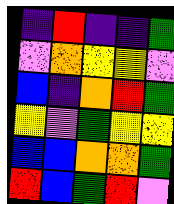[["indigo", "red", "indigo", "indigo", "green"], ["violet", "orange", "yellow", "yellow", "violet"], ["blue", "indigo", "orange", "red", "green"], ["yellow", "violet", "green", "yellow", "yellow"], ["blue", "blue", "orange", "orange", "green"], ["red", "blue", "green", "red", "violet"]]